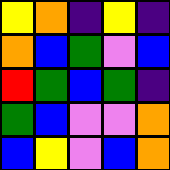[["yellow", "orange", "indigo", "yellow", "indigo"], ["orange", "blue", "green", "violet", "blue"], ["red", "green", "blue", "green", "indigo"], ["green", "blue", "violet", "violet", "orange"], ["blue", "yellow", "violet", "blue", "orange"]]